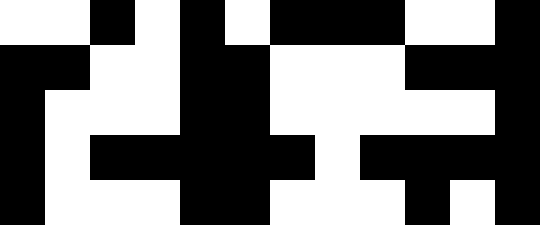[["white", "white", "black", "white", "black", "white", "black", "black", "black", "white", "white", "black"], ["black", "black", "white", "white", "black", "black", "white", "white", "white", "black", "black", "black"], ["black", "white", "white", "white", "black", "black", "white", "white", "white", "white", "white", "black"], ["black", "white", "black", "black", "black", "black", "black", "white", "black", "black", "black", "black"], ["black", "white", "white", "white", "black", "black", "white", "white", "white", "black", "white", "black"]]